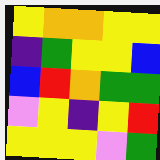[["yellow", "orange", "orange", "yellow", "yellow"], ["indigo", "green", "yellow", "yellow", "blue"], ["blue", "red", "orange", "green", "green"], ["violet", "yellow", "indigo", "yellow", "red"], ["yellow", "yellow", "yellow", "violet", "green"]]